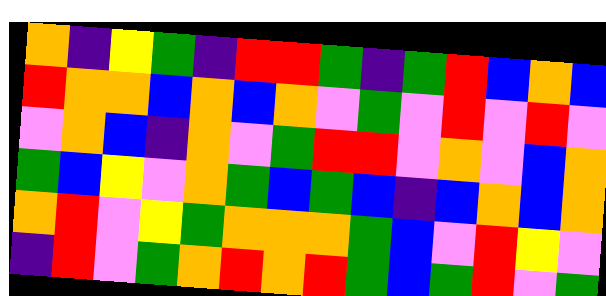[["orange", "indigo", "yellow", "green", "indigo", "red", "red", "green", "indigo", "green", "red", "blue", "orange", "blue"], ["red", "orange", "orange", "blue", "orange", "blue", "orange", "violet", "green", "violet", "red", "violet", "red", "violet"], ["violet", "orange", "blue", "indigo", "orange", "violet", "green", "red", "red", "violet", "orange", "violet", "blue", "orange"], ["green", "blue", "yellow", "violet", "orange", "green", "blue", "green", "blue", "indigo", "blue", "orange", "blue", "orange"], ["orange", "red", "violet", "yellow", "green", "orange", "orange", "orange", "green", "blue", "violet", "red", "yellow", "violet"], ["indigo", "red", "violet", "green", "orange", "red", "orange", "red", "green", "blue", "green", "red", "violet", "green"]]